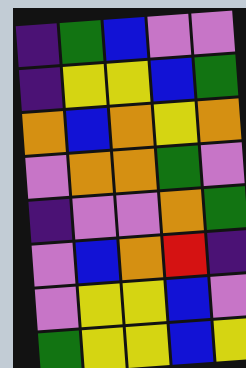[["indigo", "green", "blue", "violet", "violet"], ["indigo", "yellow", "yellow", "blue", "green"], ["orange", "blue", "orange", "yellow", "orange"], ["violet", "orange", "orange", "green", "violet"], ["indigo", "violet", "violet", "orange", "green"], ["violet", "blue", "orange", "red", "indigo"], ["violet", "yellow", "yellow", "blue", "violet"], ["green", "yellow", "yellow", "blue", "yellow"]]